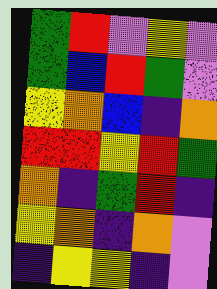[["green", "red", "violet", "yellow", "violet"], ["green", "blue", "red", "green", "violet"], ["yellow", "orange", "blue", "indigo", "orange"], ["red", "red", "yellow", "red", "green"], ["orange", "indigo", "green", "red", "indigo"], ["yellow", "orange", "indigo", "orange", "violet"], ["indigo", "yellow", "yellow", "indigo", "violet"]]